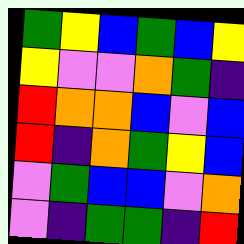[["green", "yellow", "blue", "green", "blue", "yellow"], ["yellow", "violet", "violet", "orange", "green", "indigo"], ["red", "orange", "orange", "blue", "violet", "blue"], ["red", "indigo", "orange", "green", "yellow", "blue"], ["violet", "green", "blue", "blue", "violet", "orange"], ["violet", "indigo", "green", "green", "indigo", "red"]]